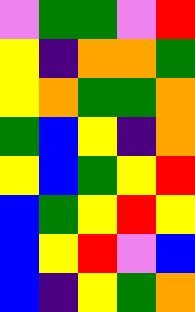[["violet", "green", "green", "violet", "red"], ["yellow", "indigo", "orange", "orange", "green"], ["yellow", "orange", "green", "green", "orange"], ["green", "blue", "yellow", "indigo", "orange"], ["yellow", "blue", "green", "yellow", "red"], ["blue", "green", "yellow", "red", "yellow"], ["blue", "yellow", "red", "violet", "blue"], ["blue", "indigo", "yellow", "green", "orange"]]